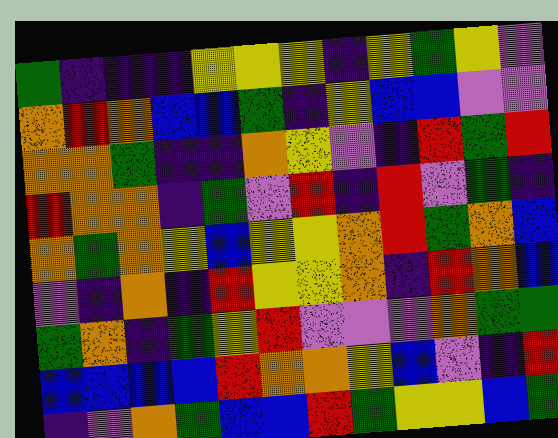[["green", "indigo", "indigo", "indigo", "yellow", "yellow", "yellow", "indigo", "yellow", "green", "yellow", "violet"], ["orange", "red", "orange", "blue", "blue", "green", "indigo", "yellow", "blue", "blue", "violet", "violet"], ["orange", "orange", "green", "indigo", "indigo", "orange", "yellow", "violet", "indigo", "red", "green", "red"], ["red", "orange", "orange", "indigo", "green", "violet", "red", "indigo", "red", "violet", "green", "indigo"], ["orange", "green", "orange", "yellow", "blue", "yellow", "yellow", "orange", "red", "green", "orange", "blue"], ["violet", "indigo", "orange", "indigo", "red", "yellow", "yellow", "orange", "indigo", "red", "orange", "blue"], ["green", "orange", "indigo", "green", "yellow", "red", "violet", "violet", "violet", "orange", "green", "green"], ["blue", "blue", "blue", "blue", "red", "orange", "orange", "yellow", "blue", "violet", "indigo", "red"], ["indigo", "violet", "orange", "green", "blue", "blue", "red", "green", "yellow", "yellow", "blue", "green"]]